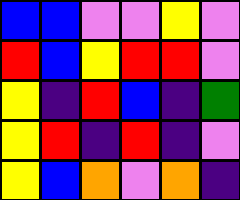[["blue", "blue", "violet", "violet", "yellow", "violet"], ["red", "blue", "yellow", "red", "red", "violet"], ["yellow", "indigo", "red", "blue", "indigo", "green"], ["yellow", "red", "indigo", "red", "indigo", "violet"], ["yellow", "blue", "orange", "violet", "orange", "indigo"]]